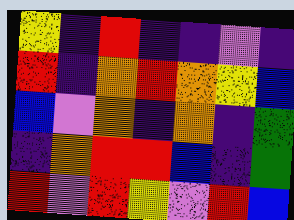[["yellow", "indigo", "red", "indigo", "indigo", "violet", "indigo"], ["red", "indigo", "orange", "red", "orange", "yellow", "blue"], ["blue", "violet", "orange", "indigo", "orange", "indigo", "green"], ["indigo", "orange", "red", "red", "blue", "indigo", "green"], ["red", "violet", "red", "yellow", "violet", "red", "blue"]]